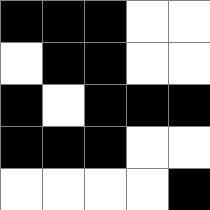[["black", "black", "black", "white", "white"], ["white", "black", "black", "white", "white"], ["black", "white", "black", "black", "black"], ["black", "black", "black", "white", "white"], ["white", "white", "white", "white", "black"]]